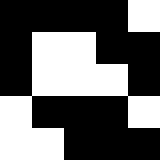[["black", "black", "black", "black", "white"], ["black", "white", "white", "black", "black"], ["black", "white", "white", "white", "black"], ["white", "black", "black", "black", "white"], ["white", "white", "black", "black", "black"]]